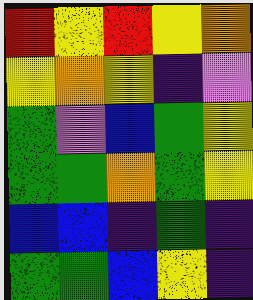[["red", "yellow", "red", "yellow", "orange"], ["yellow", "orange", "yellow", "indigo", "violet"], ["green", "violet", "blue", "green", "yellow"], ["green", "green", "orange", "green", "yellow"], ["blue", "blue", "indigo", "green", "indigo"], ["green", "green", "blue", "yellow", "indigo"]]